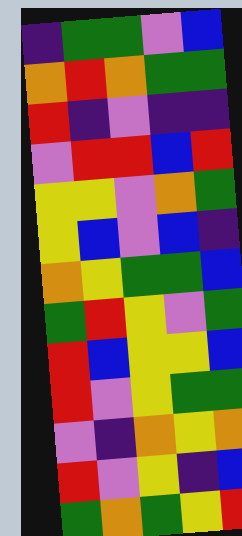[["indigo", "green", "green", "violet", "blue"], ["orange", "red", "orange", "green", "green"], ["red", "indigo", "violet", "indigo", "indigo"], ["violet", "red", "red", "blue", "red"], ["yellow", "yellow", "violet", "orange", "green"], ["yellow", "blue", "violet", "blue", "indigo"], ["orange", "yellow", "green", "green", "blue"], ["green", "red", "yellow", "violet", "green"], ["red", "blue", "yellow", "yellow", "blue"], ["red", "violet", "yellow", "green", "green"], ["violet", "indigo", "orange", "yellow", "orange"], ["red", "violet", "yellow", "indigo", "blue"], ["green", "orange", "green", "yellow", "red"]]